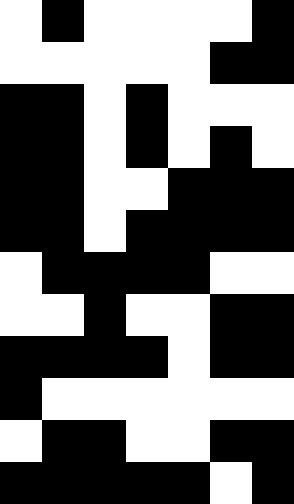[["white", "black", "white", "white", "white", "white", "black"], ["white", "white", "white", "white", "white", "black", "black"], ["black", "black", "white", "black", "white", "white", "white"], ["black", "black", "white", "black", "white", "black", "white"], ["black", "black", "white", "white", "black", "black", "black"], ["black", "black", "white", "black", "black", "black", "black"], ["white", "black", "black", "black", "black", "white", "white"], ["white", "white", "black", "white", "white", "black", "black"], ["black", "black", "black", "black", "white", "black", "black"], ["black", "white", "white", "white", "white", "white", "white"], ["white", "black", "black", "white", "white", "black", "black"], ["black", "black", "black", "black", "black", "white", "black"]]